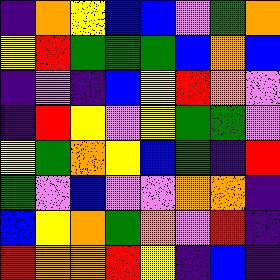[["indigo", "orange", "yellow", "blue", "blue", "violet", "green", "orange"], ["yellow", "red", "green", "green", "green", "blue", "orange", "blue"], ["indigo", "violet", "indigo", "blue", "yellow", "red", "orange", "violet"], ["indigo", "red", "yellow", "violet", "yellow", "green", "green", "violet"], ["yellow", "green", "orange", "yellow", "blue", "green", "indigo", "red"], ["green", "violet", "blue", "violet", "violet", "orange", "orange", "indigo"], ["blue", "yellow", "orange", "green", "orange", "violet", "red", "indigo"], ["red", "orange", "orange", "red", "yellow", "indigo", "blue", "indigo"]]